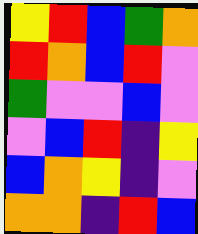[["yellow", "red", "blue", "green", "orange"], ["red", "orange", "blue", "red", "violet"], ["green", "violet", "violet", "blue", "violet"], ["violet", "blue", "red", "indigo", "yellow"], ["blue", "orange", "yellow", "indigo", "violet"], ["orange", "orange", "indigo", "red", "blue"]]